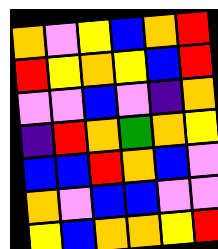[["orange", "violet", "yellow", "blue", "orange", "red"], ["red", "yellow", "orange", "yellow", "blue", "red"], ["violet", "violet", "blue", "violet", "indigo", "orange"], ["indigo", "red", "orange", "green", "orange", "yellow"], ["blue", "blue", "red", "orange", "blue", "violet"], ["orange", "violet", "blue", "blue", "violet", "violet"], ["yellow", "blue", "orange", "orange", "yellow", "red"]]